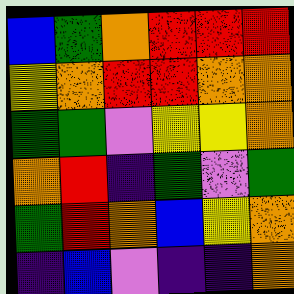[["blue", "green", "orange", "red", "red", "red"], ["yellow", "orange", "red", "red", "orange", "orange"], ["green", "green", "violet", "yellow", "yellow", "orange"], ["orange", "red", "indigo", "green", "violet", "green"], ["green", "red", "orange", "blue", "yellow", "orange"], ["indigo", "blue", "violet", "indigo", "indigo", "orange"]]